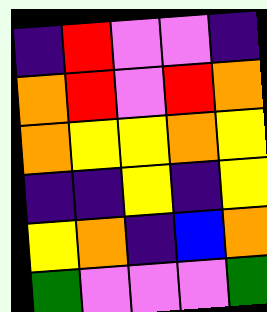[["indigo", "red", "violet", "violet", "indigo"], ["orange", "red", "violet", "red", "orange"], ["orange", "yellow", "yellow", "orange", "yellow"], ["indigo", "indigo", "yellow", "indigo", "yellow"], ["yellow", "orange", "indigo", "blue", "orange"], ["green", "violet", "violet", "violet", "green"]]